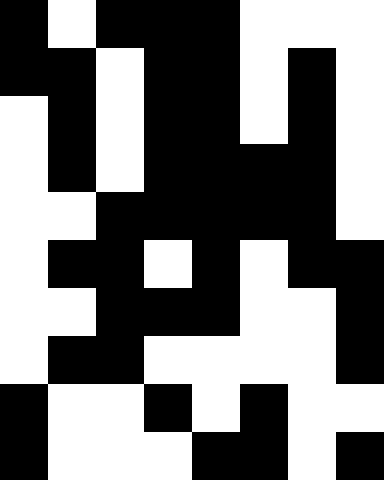[["black", "white", "black", "black", "black", "white", "white", "white"], ["black", "black", "white", "black", "black", "white", "black", "white"], ["white", "black", "white", "black", "black", "white", "black", "white"], ["white", "black", "white", "black", "black", "black", "black", "white"], ["white", "white", "black", "black", "black", "black", "black", "white"], ["white", "black", "black", "white", "black", "white", "black", "black"], ["white", "white", "black", "black", "black", "white", "white", "black"], ["white", "black", "black", "white", "white", "white", "white", "black"], ["black", "white", "white", "black", "white", "black", "white", "white"], ["black", "white", "white", "white", "black", "black", "white", "black"]]